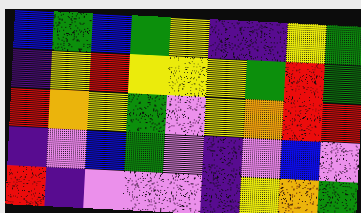[["blue", "green", "blue", "green", "yellow", "indigo", "indigo", "yellow", "green"], ["indigo", "yellow", "red", "yellow", "yellow", "yellow", "green", "red", "green"], ["red", "orange", "yellow", "green", "violet", "yellow", "orange", "red", "red"], ["indigo", "violet", "blue", "green", "violet", "indigo", "violet", "blue", "violet"], ["red", "indigo", "violet", "violet", "violet", "indigo", "yellow", "orange", "green"]]